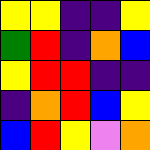[["yellow", "yellow", "indigo", "indigo", "yellow"], ["green", "red", "indigo", "orange", "blue"], ["yellow", "red", "red", "indigo", "indigo"], ["indigo", "orange", "red", "blue", "yellow"], ["blue", "red", "yellow", "violet", "orange"]]